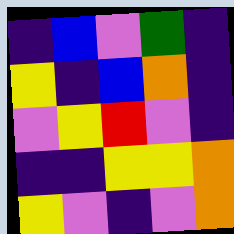[["indigo", "blue", "violet", "green", "indigo"], ["yellow", "indigo", "blue", "orange", "indigo"], ["violet", "yellow", "red", "violet", "indigo"], ["indigo", "indigo", "yellow", "yellow", "orange"], ["yellow", "violet", "indigo", "violet", "orange"]]